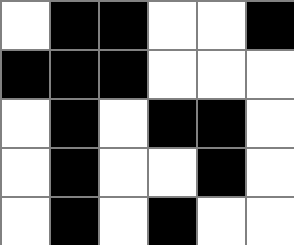[["white", "black", "black", "white", "white", "black"], ["black", "black", "black", "white", "white", "white"], ["white", "black", "white", "black", "black", "white"], ["white", "black", "white", "white", "black", "white"], ["white", "black", "white", "black", "white", "white"]]